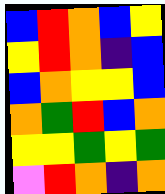[["blue", "red", "orange", "blue", "yellow"], ["yellow", "red", "orange", "indigo", "blue"], ["blue", "orange", "yellow", "yellow", "blue"], ["orange", "green", "red", "blue", "orange"], ["yellow", "yellow", "green", "yellow", "green"], ["violet", "red", "orange", "indigo", "orange"]]